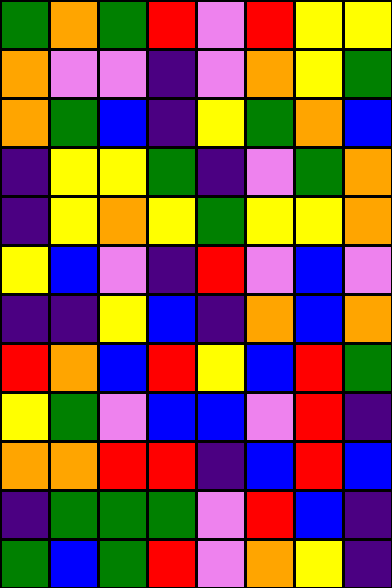[["green", "orange", "green", "red", "violet", "red", "yellow", "yellow"], ["orange", "violet", "violet", "indigo", "violet", "orange", "yellow", "green"], ["orange", "green", "blue", "indigo", "yellow", "green", "orange", "blue"], ["indigo", "yellow", "yellow", "green", "indigo", "violet", "green", "orange"], ["indigo", "yellow", "orange", "yellow", "green", "yellow", "yellow", "orange"], ["yellow", "blue", "violet", "indigo", "red", "violet", "blue", "violet"], ["indigo", "indigo", "yellow", "blue", "indigo", "orange", "blue", "orange"], ["red", "orange", "blue", "red", "yellow", "blue", "red", "green"], ["yellow", "green", "violet", "blue", "blue", "violet", "red", "indigo"], ["orange", "orange", "red", "red", "indigo", "blue", "red", "blue"], ["indigo", "green", "green", "green", "violet", "red", "blue", "indigo"], ["green", "blue", "green", "red", "violet", "orange", "yellow", "indigo"]]